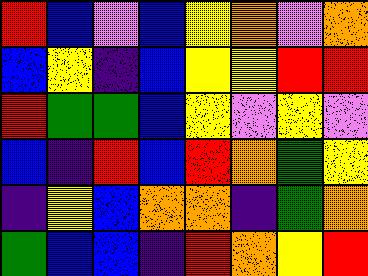[["red", "blue", "violet", "blue", "yellow", "orange", "violet", "orange"], ["blue", "yellow", "indigo", "blue", "yellow", "yellow", "red", "red"], ["red", "green", "green", "blue", "yellow", "violet", "yellow", "violet"], ["blue", "indigo", "red", "blue", "red", "orange", "green", "yellow"], ["indigo", "yellow", "blue", "orange", "orange", "indigo", "green", "orange"], ["green", "blue", "blue", "indigo", "red", "orange", "yellow", "red"]]